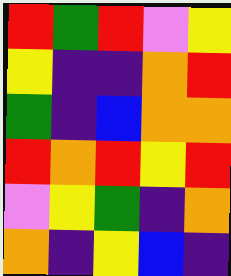[["red", "green", "red", "violet", "yellow"], ["yellow", "indigo", "indigo", "orange", "red"], ["green", "indigo", "blue", "orange", "orange"], ["red", "orange", "red", "yellow", "red"], ["violet", "yellow", "green", "indigo", "orange"], ["orange", "indigo", "yellow", "blue", "indigo"]]